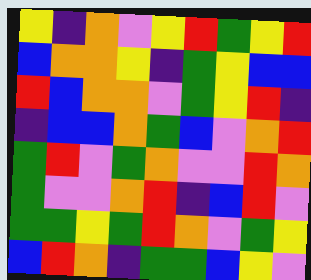[["yellow", "indigo", "orange", "violet", "yellow", "red", "green", "yellow", "red"], ["blue", "orange", "orange", "yellow", "indigo", "green", "yellow", "blue", "blue"], ["red", "blue", "orange", "orange", "violet", "green", "yellow", "red", "indigo"], ["indigo", "blue", "blue", "orange", "green", "blue", "violet", "orange", "red"], ["green", "red", "violet", "green", "orange", "violet", "violet", "red", "orange"], ["green", "violet", "violet", "orange", "red", "indigo", "blue", "red", "violet"], ["green", "green", "yellow", "green", "red", "orange", "violet", "green", "yellow"], ["blue", "red", "orange", "indigo", "green", "green", "blue", "yellow", "violet"]]